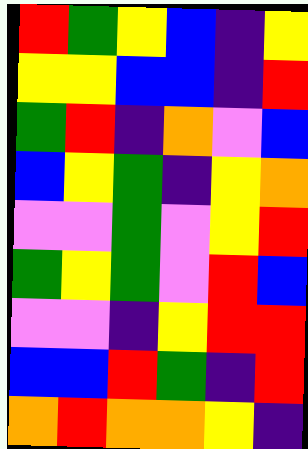[["red", "green", "yellow", "blue", "indigo", "yellow"], ["yellow", "yellow", "blue", "blue", "indigo", "red"], ["green", "red", "indigo", "orange", "violet", "blue"], ["blue", "yellow", "green", "indigo", "yellow", "orange"], ["violet", "violet", "green", "violet", "yellow", "red"], ["green", "yellow", "green", "violet", "red", "blue"], ["violet", "violet", "indigo", "yellow", "red", "red"], ["blue", "blue", "red", "green", "indigo", "red"], ["orange", "red", "orange", "orange", "yellow", "indigo"]]